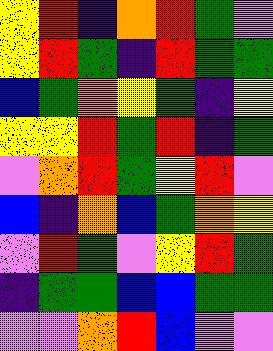[["yellow", "red", "indigo", "orange", "red", "green", "violet"], ["yellow", "red", "green", "indigo", "red", "green", "green"], ["blue", "green", "orange", "yellow", "green", "indigo", "yellow"], ["yellow", "yellow", "red", "green", "red", "indigo", "green"], ["violet", "orange", "red", "green", "yellow", "red", "violet"], ["blue", "indigo", "orange", "blue", "green", "orange", "yellow"], ["violet", "red", "green", "violet", "yellow", "red", "green"], ["indigo", "green", "green", "blue", "blue", "green", "green"], ["violet", "violet", "orange", "red", "blue", "violet", "violet"]]